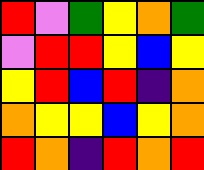[["red", "violet", "green", "yellow", "orange", "green"], ["violet", "red", "red", "yellow", "blue", "yellow"], ["yellow", "red", "blue", "red", "indigo", "orange"], ["orange", "yellow", "yellow", "blue", "yellow", "orange"], ["red", "orange", "indigo", "red", "orange", "red"]]